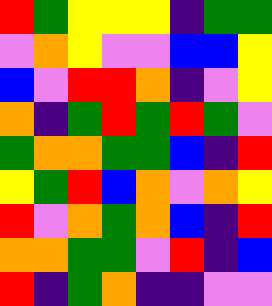[["red", "green", "yellow", "yellow", "yellow", "indigo", "green", "green"], ["violet", "orange", "yellow", "violet", "violet", "blue", "blue", "yellow"], ["blue", "violet", "red", "red", "orange", "indigo", "violet", "yellow"], ["orange", "indigo", "green", "red", "green", "red", "green", "violet"], ["green", "orange", "orange", "green", "green", "blue", "indigo", "red"], ["yellow", "green", "red", "blue", "orange", "violet", "orange", "yellow"], ["red", "violet", "orange", "green", "orange", "blue", "indigo", "red"], ["orange", "orange", "green", "green", "violet", "red", "indigo", "blue"], ["red", "indigo", "green", "orange", "indigo", "indigo", "violet", "violet"]]